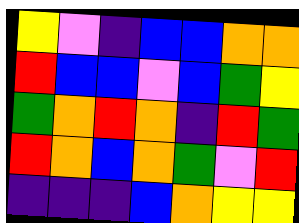[["yellow", "violet", "indigo", "blue", "blue", "orange", "orange"], ["red", "blue", "blue", "violet", "blue", "green", "yellow"], ["green", "orange", "red", "orange", "indigo", "red", "green"], ["red", "orange", "blue", "orange", "green", "violet", "red"], ["indigo", "indigo", "indigo", "blue", "orange", "yellow", "yellow"]]